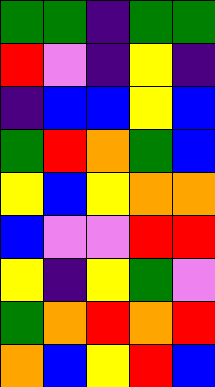[["green", "green", "indigo", "green", "green"], ["red", "violet", "indigo", "yellow", "indigo"], ["indigo", "blue", "blue", "yellow", "blue"], ["green", "red", "orange", "green", "blue"], ["yellow", "blue", "yellow", "orange", "orange"], ["blue", "violet", "violet", "red", "red"], ["yellow", "indigo", "yellow", "green", "violet"], ["green", "orange", "red", "orange", "red"], ["orange", "blue", "yellow", "red", "blue"]]